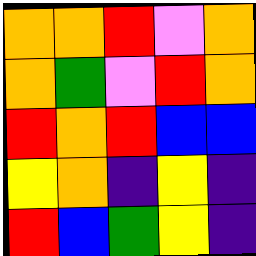[["orange", "orange", "red", "violet", "orange"], ["orange", "green", "violet", "red", "orange"], ["red", "orange", "red", "blue", "blue"], ["yellow", "orange", "indigo", "yellow", "indigo"], ["red", "blue", "green", "yellow", "indigo"]]